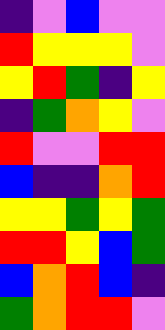[["indigo", "violet", "blue", "violet", "violet"], ["red", "yellow", "yellow", "yellow", "violet"], ["yellow", "red", "green", "indigo", "yellow"], ["indigo", "green", "orange", "yellow", "violet"], ["red", "violet", "violet", "red", "red"], ["blue", "indigo", "indigo", "orange", "red"], ["yellow", "yellow", "green", "yellow", "green"], ["red", "red", "yellow", "blue", "green"], ["blue", "orange", "red", "blue", "indigo"], ["green", "orange", "red", "red", "violet"]]